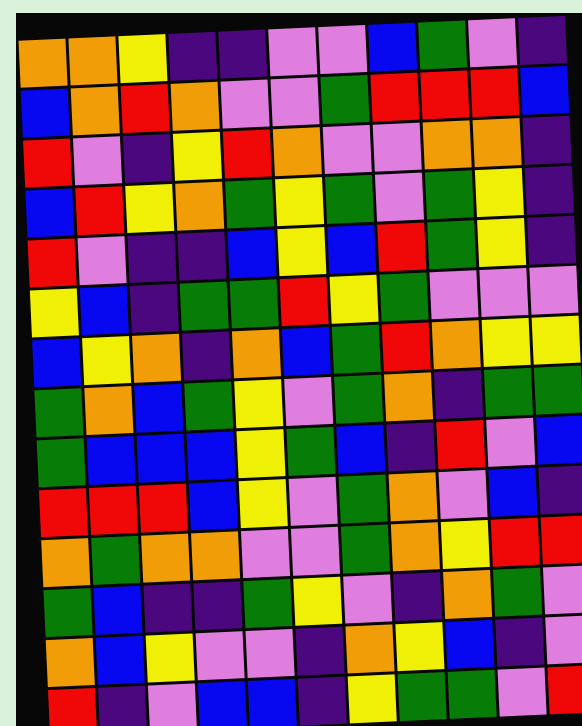[["orange", "orange", "yellow", "indigo", "indigo", "violet", "violet", "blue", "green", "violet", "indigo"], ["blue", "orange", "red", "orange", "violet", "violet", "green", "red", "red", "red", "blue"], ["red", "violet", "indigo", "yellow", "red", "orange", "violet", "violet", "orange", "orange", "indigo"], ["blue", "red", "yellow", "orange", "green", "yellow", "green", "violet", "green", "yellow", "indigo"], ["red", "violet", "indigo", "indigo", "blue", "yellow", "blue", "red", "green", "yellow", "indigo"], ["yellow", "blue", "indigo", "green", "green", "red", "yellow", "green", "violet", "violet", "violet"], ["blue", "yellow", "orange", "indigo", "orange", "blue", "green", "red", "orange", "yellow", "yellow"], ["green", "orange", "blue", "green", "yellow", "violet", "green", "orange", "indigo", "green", "green"], ["green", "blue", "blue", "blue", "yellow", "green", "blue", "indigo", "red", "violet", "blue"], ["red", "red", "red", "blue", "yellow", "violet", "green", "orange", "violet", "blue", "indigo"], ["orange", "green", "orange", "orange", "violet", "violet", "green", "orange", "yellow", "red", "red"], ["green", "blue", "indigo", "indigo", "green", "yellow", "violet", "indigo", "orange", "green", "violet"], ["orange", "blue", "yellow", "violet", "violet", "indigo", "orange", "yellow", "blue", "indigo", "violet"], ["red", "indigo", "violet", "blue", "blue", "indigo", "yellow", "green", "green", "violet", "red"]]